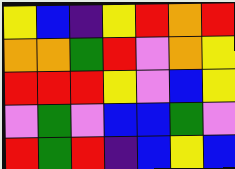[["yellow", "blue", "indigo", "yellow", "red", "orange", "red"], ["orange", "orange", "green", "red", "violet", "orange", "yellow"], ["red", "red", "red", "yellow", "violet", "blue", "yellow"], ["violet", "green", "violet", "blue", "blue", "green", "violet"], ["red", "green", "red", "indigo", "blue", "yellow", "blue"]]